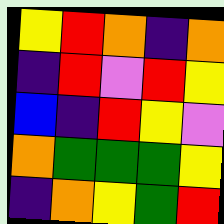[["yellow", "red", "orange", "indigo", "orange"], ["indigo", "red", "violet", "red", "yellow"], ["blue", "indigo", "red", "yellow", "violet"], ["orange", "green", "green", "green", "yellow"], ["indigo", "orange", "yellow", "green", "red"]]